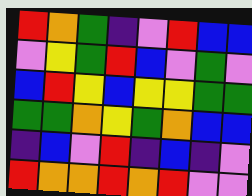[["red", "orange", "green", "indigo", "violet", "red", "blue", "blue"], ["violet", "yellow", "green", "red", "blue", "violet", "green", "violet"], ["blue", "red", "yellow", "blue", "yellow", "yellow", "green", "green"], ["green", "green", "orange", "yellow", "green", "orange", "blue", "blue"], ["indigo", "blue", "violet", "red", "indigo", "blue", "indigo", "violet"], ["red", "orange", "orange", "red", "orange", "red", "violet", "violet"]]